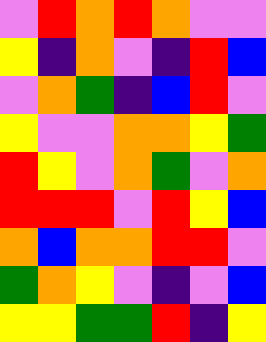[["violet", "red", "orange", "red", "orange", "violet", "violet"], ["yellow", "indigo", "orange", "violet", "indigo", "red", "blue"], ["violet", "orange", "green", "indigo", "blue", "red", "violet"], ["yellow", "violet", "violet", "orange", "orange", "yellow", "green"], ["red", "yellow", "violet", "orange", "green", "violet", "orange"], ["red", "red", "red", "violet", "red", "yellow", "blue"], ["orange", "blue", "orange", "orange", "red", "red", "violet"], ["green", "orange", "yellow", "violet", "indigo", "violet", "blue"], ["yellow", "yellow", "green", "green", "red", "indigo", "yellow"]]